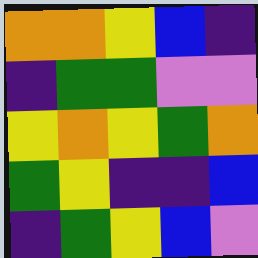[["orange", "orange", "yellow", "blue", "indigo"], ["indigo", "green", "green", "violet", "violet"], ["yellow", "orange", "yellow", "green", "orange"], ["green", "yellow", "indigo", "indigo", "blue"], ["indigo", "green", "yellow", "blue", "violet"]]